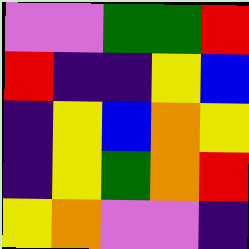[["violet", "violet", "green", "green", "red"], ["red", "indigo", "indigo", "yellow", "blue"], ["indigo", "yellow", "blue", "orange", "yellow"], ["indigo", "yellow", "green", "orange", "red"], ["yellow", "orange", "violet", "violet", "indigo"]]